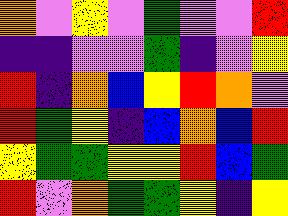[["orange", "violet", "yellow", "violet", "green", "violet", "violet", "red"], ["indigo", "indigo", "violet", "violet", "green", "indigo", "violet", "yellow"], ["red", "indigo", "orange", "blue", "yellow", "red", "orange", "violet"], ["red", "green", "yellow", "indigo", "blue", "orange", "blue", "red"], ["yellow", "green", "green", "yellow", "yellow", "red", "blue", "green"], ["red", "violet", "orange", "green", "green", "yellow", "indigo", "yellow"]]